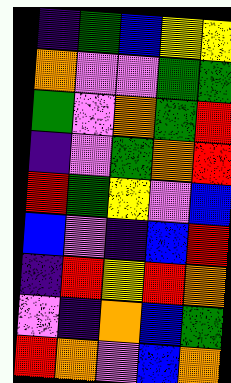[["indigo", "green", "blue", "yellow", "yellow"], ["orange", "violet", "violet", "green", "green"], ["green", "violet", "orange", "green", "red"], ["indigo", "violet", "green", "orange", "red"], ["red", "green", "yellow", "violet", "blue"], ["blue", "violet", "indigo", "blue", "red"], ["indigo", "red", "yellow", "red", "orange"], ["violet", "indigo", "orange", "blue", "green"], ["red", "orange", "violet", "blue", "orange"]]